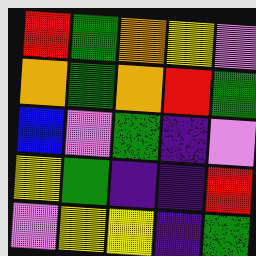[["red", "green", "orange", "yellow", "violet"], ["orange", "green", "orange", "red", "green"], ["blue", "violet", "green", "indigo", "violet"], ["yellow", "green", "indigo", "indigo", "red"], ["violet", "yellow", "yellow", "indigo", "green"]]